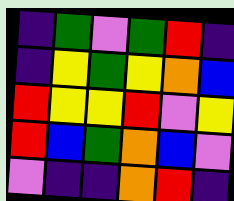[["indigo", "green", "violet", "green", "red", "indigo"], ["indigo", "yellow", "green", "yellow", "orange", "blue"], ["red", "yellow", "yellow", "red", "violet", "yellow"], ["red", "blue", "green", "orange", "blue", "violet"], ["violet", "indigo", "indigo", "orange", "red", "indigo"]]